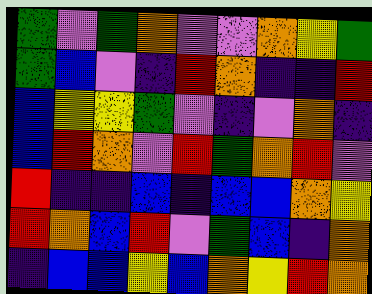[["green", "violet", "green", "orange", "violet", "violet", "orange", "yellow", "green"], ["green", "blue", "violet", "indigo", "red", "orange", "indigo", "indigo", "red"], ["blue", "yellow", "yellow", "green", "violet", "indigo", "violet", "orange", "indigo"], ["blue", "red", "orange", "violet", "red", "green", "orange", "red", "violet"], ["red", "indigo", "indigo", "blue", "indigo", "blue", "blue", "orange", "yellow"], ["red", "orange", "blue", "red", "violet", "green", "blue", "indigo", "orange"], ["indigo", "blue", "blue", "yellow", "blue", "orange", "yellow", "red", "orange"]]